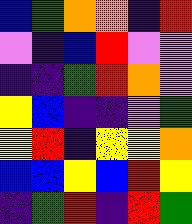[["blue", "green", "orange", "orange", "indigo", "red"], ["violet", "indigo", "blue", "red", "violet", "violet"], ["indigo", "indigo", "green", "red", "orange", "violet"], ["yellow", "blue", "indigo", "indigo", "violet", "green"], ["yellow", "red", "indigo", "yellow", "yellow", "orange"], ["blue", "blue", "yellow", "blue", "red", "yellow"], ["indigo", "green", "red", "indigo", "red", "green"]]